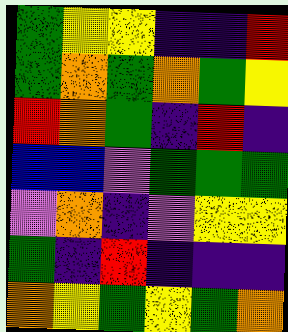[["green", "yellow", "yellow", "indigo", "indigo", "red"], ["green", "orange", "green", "orange", "green", "yellow"], ["red", "orange", "green", "indigo", "red", "indigo"], ["blue", "blue", "violet", "green", "green", "green"], ["violet", "orange", "indigo", "violet", "yellow", "yellow"], ["green", "indigo", "red", "indigo", "indigo", "indigo"], ["orange", "yellow", "green", "yellow", "green", "orange"]]